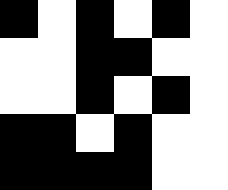[["black", "white", "black", "white", "black", "white"], ["white", "white", "black", "black", "white", "white"], ["white", "white", "black", "white", "black", "white"], ["black", "black", "white", "black", "white", "white"], ["black", "black", "black", "black", "white", "white"]]